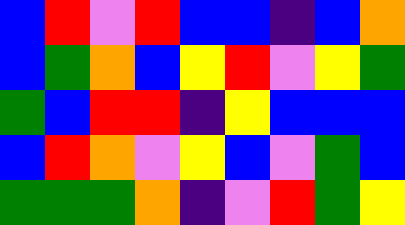[["blue", "red", "violet", "red", "blue", "blue", "indigo", "blue", "orange"], ["blue", "green", "orange", "blue", "yellow", "red", "violet", "yellow", "green"], ["green", "blue", "red", "red", "indigo", "yellow", "blue", "blue", "blue"], ["blue", "red", "orange", "violet", "yellow", "blue", "violet", "green", "blue"], ["green", "green", "green", "orange", "indigo", "violet", "red", "green", "yellow"]]